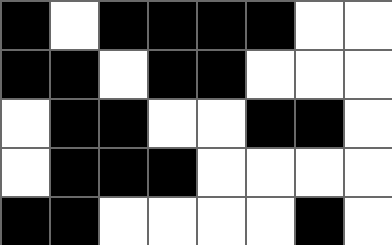[["black", "white", "black", "black", "black", "black", "white", "white"], ["black", "black", "white", "black", "black", "white", "white", "white"], ["white", "black", "black", "white", "white", "black", "black", "white"], ["white", "black", "black", "black", "white", "white", "white", "white"], ["black", "black", "white", "white", "white", "white", "black", "white"]]